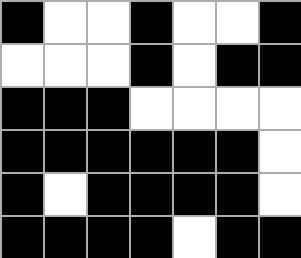[["black", "white", "white", "black", "white", "white", "black"], ["white", "white", "white", "black", "white", "black", "black"], ["black", "black", "black", "white", "white", "white", "white"], ["black", "black", "black", "black", "black", "black", "white"], ["black", "white", "black", "black", "black", "black", "white"], ["black", "black", "black", "black", "white", "black", "black"]]